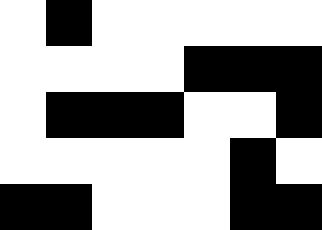[["white", "black", "white", "white", "white", "white", "white"], ["white", "white", "white", "white", "black", "black", "black"], ["white", "black", "black", "black", "white", "white", "black"], ["white", "white", "white", "white", "white", "black", "white"], ["black", "black", "white", "white", "white", "black", "black"]]